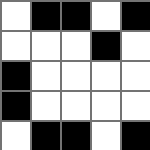[["white", "black", "black", "white", "black"], ["white", "white", "white", "black", "white"], ["black", "white", "white", "white", "white"], ["black", "white", "white", "white", "white"], ["white", "black", "black", "white", "black"]]